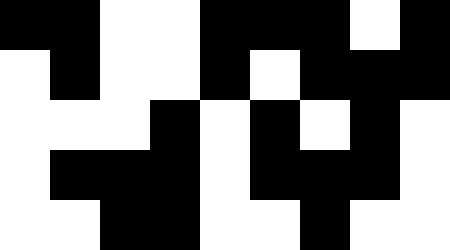[["black", "black", "white", "white", "black", "black", "black", "white", "black"], ["white", "black", "white", "white", "black", "white", "black", "black", "black"], ["white", "white", "white", "black", "white", "black", "white", "black", "white"], ["white", "black", "black", "black", "white", "black", "black", "black", "white"], ["white", "white", "black", "black", "white", "white", "black", "white", "white"]]